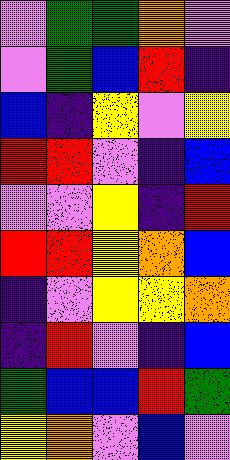[["violet", "green", "green", "orange", "violet"], ["violet", "green", "blue", "red", "indigo"], ["blue", "indigo", "yellow", "violet", "yellow"], ["red", "red", "violet", "indigo", "blue"], ["violet", "violet", "yellow", "indigo", "red"], ["red", "red", "yellow", "orange", "blue"], ["indigo", "violet", "yellow", "yellow", "orange"], ["indigo", "red", "violet", "indigo", "blue"], ["green", "blue", "blue", "red", "green"], ["yellow", "orange", "violet", "blue", "violet"]]